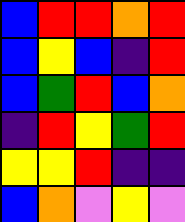[["blue", "red", "red", "orange", "red"], ["blue", "yellow", "blue", "indigo", "red"], ["blue", "green", "red", "blue", "orange"], ["indigo", "red", "yellow", "green", "red"], ["yellow", "yellow", "red", "indigo", "indigo"], ["blue", "orange", "violet", "yellow", "violet"]]